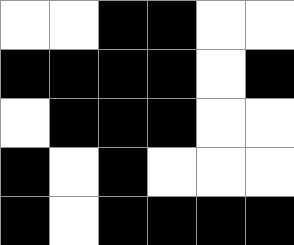[["white", "white", "black", "black", "white", "white"], ["black", "black", "black", "black", "white", "black"], ["white", "black", "black", "black", "white", "white"], ["black", "white", "black", "white", "white", "white"], ["black", "white", "black", "black", "black", "black"]]